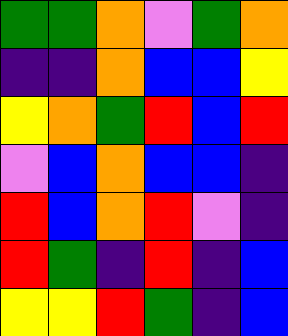[["green", "green", "orange", "violet", "green", "orange"], ["indigo", "indigo", "orange", "blue", "blue", "yellow"], ["yellow", "orange", "green", "red", "blue", "red"], ["violet", "blue", "orange", "blue", "blue", "indigo"], ["red", "blue", "orange", "red", "violet", "indigo"], ["red", "green", "indigo", "red", "indigo", "blue"], ["yellow", "yellow", "red", "green", "indigo", "blue"]]